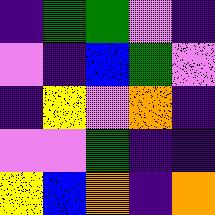[["indigo", "green", "green", "violet", "indigo"], ["violet", "indigo", "blue", "green", "violet"], ["indigo", "yellow", "violet", "orange", "indigo"], ["violet", "violet", "green", "indigo", "indigo"], ["yellow", "blue", "orange", "indigo", "orange"]]